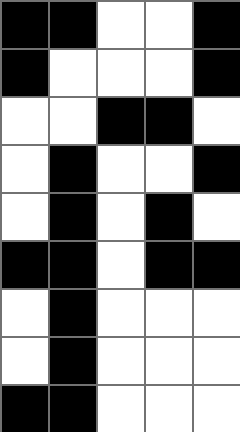[["black", "black", "white", "white", "black"], ["black", "white", "white", "white", "black"], ["white", "white", "black", "black", "white"], ["white", "black", "white", "white", "black"], ["white", "black", "white", "black", "white"], ["black", "black", "white", "black", "black"], ["white", "black", "white", "white", "white"], ["white", "black", "white", "white", "white"], ["black", "black", "white", "white", "white"]]